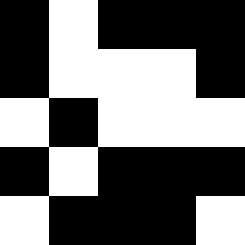[["black", "white", "black", "black", "black"], ["black", "white", "white", "white", "black"], ["white", "black", "white", "white", "white"], ["black", "white", "black", "black", "black"], ["white", "black", "black", "black", "white"]]